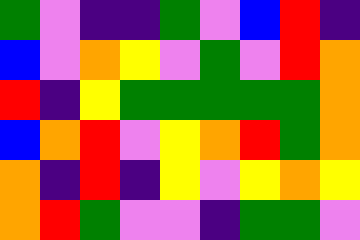[["green", "violet", "indigo", "indigo", "green", "violet", "blue", "red", "indigo"], ["blue", "violet", "orange", "yellow", "violet", "green", "violet", "red", "orange"], ["red", "indigo", "yellow", "green", "green", "green", "green", "green", "orange"], ["blue", "orange", "red", "violet", "yellow", "orange", "red", "green", "orange"], ["orange", "indigo", "red", "indigo", "yellow", "violet", "yellow", "orange", "yellow"], ["orange", "red", "green", "violet", "violet", "indigo", "green", "green", "violet"]]